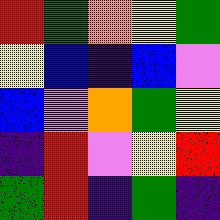[["red", "green", "orange", "yellow", "green"], ["yellow", "blue", "indigo", "blue", "violet"], ["blue", "violet", "orange", "green", "yellow"], ["indigo", "red", "violet", "yellow", "red"], ["green", "red", "indigo", "green", "indigo"]]